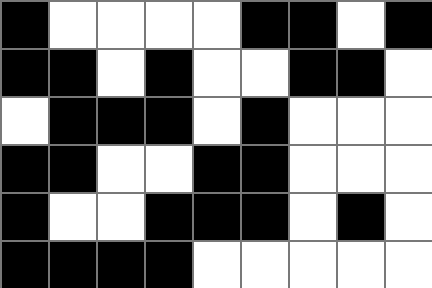[["black", "white", "white", "white", "white", "black", "black", "white", "black"], ["black", "black", "white", "black", "white", "white", "black", "black", "white"], ["white", "black", "black", "black", "white", "black", "white", "white", "white"], ["black", "black", "white", "white", "black", "black", "white", "white", "white"], ["black", "white", "white", "black", "black", "black", "white", "black", "white"], ["black", "black", "black", "black", "white", "white", "white", "white", "white"]]